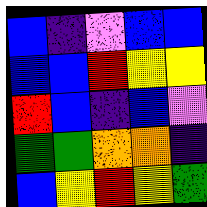[["blue", "indigo", "violet", "blue", "blue"], ["blue", "blue", "red", "yellow", "yellow"], ["red", "blue", "indigo", "blue", "violet"], ["green", "green", "orange", "orange", "indigo"], ["blue", "yellow", "red", "yellow", "green"]]